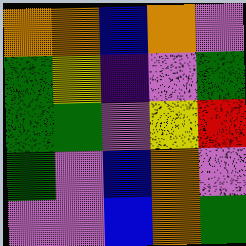[["orange", "orange", "blue", "orange", "violet"], ["green", "yellow", "indigo", "violet", "green"], ["green", "green", "violet", "yellow", "red"], ["green", "violet", "blue", "orange", "violet"], ["violet", "violet", "blue", "orange", "green"]]